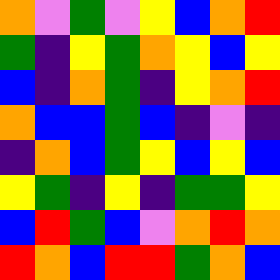[["orange", "violet", "green", "violet", "yellow", "blue", "orange", "red"], ["green", "indigo", "yellow", "green", "orange", "yellow", "blue", "yellow"], ["blue", "indigo", "orange", "green", "indigo", "yellow", "orange", "red"], ["orange", "blue", "blue", "green", "blue", "indigo", "violet", "indigo"], ["indigo", "orange", "blue", "green", "yellow", "blue", "yellow", "blue"], ["yellow", "green", "indigo", "yellow", "indigo", "green", "green", "yellow"], ["blue", "red", "green", "blue", "violet", "orange", "red", "orange"], ["red", "orange", "blue", "red", "red", "green", "orange", "blue"]]